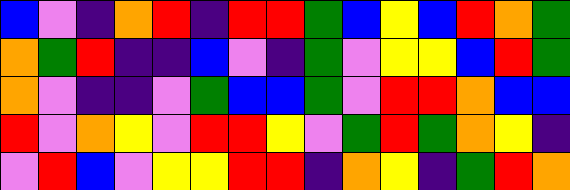[["blue", "violet", "indigo", "orange", "red", "indigo", "red", "red", "green", "blue", "yellow", "blue", "red", "orange", "green"], ["orange", "green", "red", "indigo", "indigo", "blue", "violet", "indigo", "green", "violet", "yellow", "yellow", "blue", "red", "green"], ["orange", "violet", "indigo", "indigo", "violet", "green", "blue", "blue", "green", "violet", "red", "red", "orange", "blue", "blue"], ["red", "violet", "orange", "yellow", "violet", "red", "red", "yellow", "violet", "green", "red", "green", "orange", "yellow", "indigo"], ["violet", "red", "blue", "violet", "yellow", "yellow", "red", "red", "indigo", "orange", "yellow", "indigo", "green", "red", "orange"]]